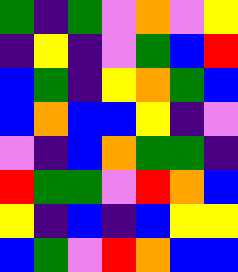[["green", "indigo", "green", "violet", "orange", "violet", "yellow"], ["indigo", "yellow", "indigo", "violet", "green", "blue", "red"], ["blue", "green", "indigo", "yellow", "orange", "green", "blue"], ["blue", "orange", "blue", "blue", "yellow", "indigo", "violet"], ["violet", "indigo", "blue", "orange", "green", "green", "indigo"], ["red", "green", "green", "violet", "red", "orange", "blue"], ["yellow", "indigo", "blue", "indigo", "blue", "yellow", "yellow"], ["blue", "green", "violet", "red", "orange", "blue", "blue"]]